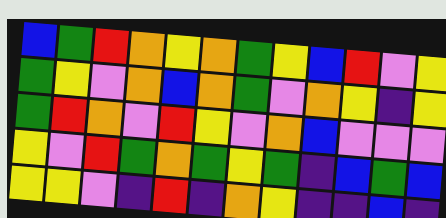[["blue", "green", "red", "orange", "yellow", "orange", "green", "yellow", "blue", "red", "violet", "yellow"], ["green", "yellow", "violet", "orange", "blue", "orange", "green", "violet", "orange", "yellow", "indigo", "yellow"], ["green", "red", "orange", "violet", "red", "yellow", "violet", "orange", "blue", "violet", "violet", "violet"], ["yellow", "violet", "red", "green", "orange", "green", "yellow", "green", "indigo", "blue", "green", "blue"], ["yellow", "yellow", "violet", "indigo", "red", "indigo", "orange", "yellow", "indigo", "indigo", "blue", "indigo"]]